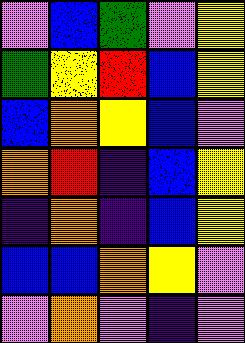[["violet", "blue", "green", "violet", "yellow"], ["green", "yellow", "red", "blue", "yellow"], ["blue", "orange", "yellow", "blue", "violet"], ["orange", "red", "indigo", "blue", "yellow"], ["indigo", "orange", "indigo", "blue", "yellow"], ["blue", "blue", "orange", "yellow", "violet"], ["violet", "orange", "violet", "indigo", "violet"]]